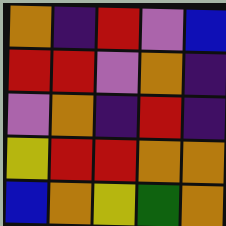[["orange", "indigo", "red", "violet", "blue"], ["red", "red", "violet", "orange", "indigo"], ["violet", "orange", "indigo", "red", "indigo"], ["yellow", "red", "red", "orange", "orange"], ["blue", "orange", "yellow", "green", "orange"]]